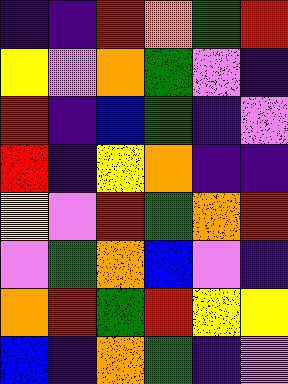[["indigo", "indigo", "red", "orange", "green", "red"], ["yellow", "violet", "orange", "green", "violet", "indigo"], ["red", "indigo", "blue", "green", "indigo", "violet"], ["red", "indigo", "yellow", "orange", "indigo", "indigo"], ["yellow", "violet", "red", "green", "orange", "red"], ["violet", "green", "orange", "blue", "violet", "indigo"], ["orange", "red", "green", "red", "yellow", "yellow"], ["blue", "indigo", "orange", "green", "indigo", "violet"]]